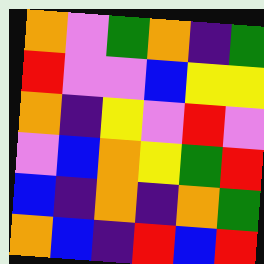[["orange", "violet", "green", "orange", "indigo", "green"], ["red", "violet", "violet", "blue", "yellow", "yellow"], ["orange", "indigo", "yellow", "violet", "red", "violet"], ["violet", "blue", "orange", "yellow", "green", "red"], ["blue", "indigo", "orange", "indigo", "orange", "green"], ["orange", "blue", "indigo", "red", "blue", "red"]]